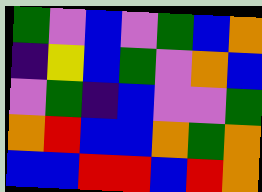[["green", "violet", "blue", "violet", "green", "blue", "orange"], ["indigo", "yellow", "blue", "green", "violet", "orange", "blue"], ["violet", "green", "indigo", "blue", "violet", "violet", "green"], ["orange", "red", "blue", "blue", "orange", "green", "orange"], ["blue", "blue", "red", "red", "blue", "red", "orange"]]